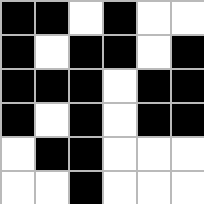[["black", "black", "white", "black", "white", "white"], ["black", "white", "black", "black", "white", "black"], ["black", "black", "black", "white", "black", "black"], ["black", "white", "black", "white", "black", "black"], ["white", "black", "black", "white", "white", "white"], ["white", "white", "black", "white", "white", "white"]]